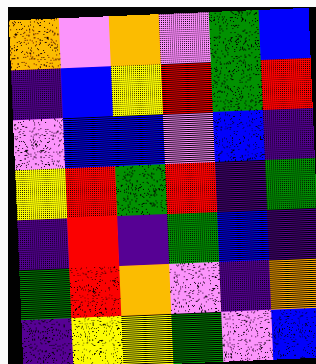[["orange", "violet", "orange", "violet", "green", "blue"], ["indigo", "blue", "yellow", "red", "green", "red"], ["violet", "blue", "blue", "violet", "blue", "indigo"], ["yellow", "red", "green", "red", "indigo", "green"], ["indigo", "red", "indigo", "green", "blue", "indigo"], ["green", "red", "orange", "violet", "indigo", "orange"], ["indigo", "yellow", "yellow", "green", "violet", "blue"]]